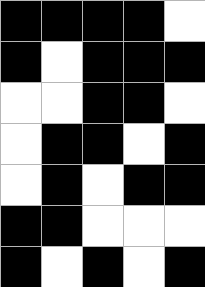[["black", "black", "black", "black", "white"], ["black", "white", "black", "black", "black"], ["white", "white", "black", "black", "white"], ["white", "black", "black", "white", "black"], ["white", "black", "white", "black", "black"], ["black", "black", "white", "white", "white"], ["black", "white", "black", "white", "black"]]